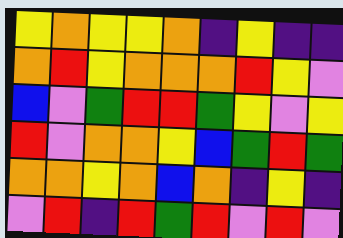[["yellow", "orange", "yellow", "yellow", "orange", "indigo", "yellow", "indigo", "indigo"], ["orange", "red", "yellow", "orange", "orange", "orange", "red", "yellow", "violet"], ["blue", "violet", "green", "red", "red", "green", "yellow", "violet", "yellow"], ["red", "violet", "orange", "orange", "yellow", "blue", "green", "red", "green"], ["orange", "orange", "yellow", "orange", "blue", "orange", "indigo", "yellow", "indigo"], ["violet", "red", "indigo", "red", "green", "red", "violet", "red", "violet"]]